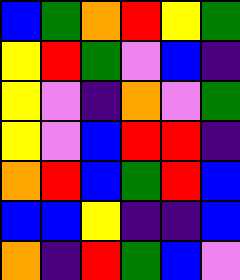[["blue", "green", "orange", "red", "yellow", "green"], ["yellow", "red", "green", "violet", "blue", "indigo"], ["yellow", "violet", "indigo", "orange", "violet", "green"], ["yellow", "violet", "blue", "red", "red", "indigo"], ["orange", "red", "blue", "green", "red", "blue"], ["blue", "blue", "yellow", "indigo", "indigo", "blue"], ["orange", "indigo", "red", "green", "blue", "violet"]]